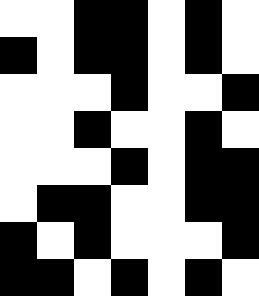[["white", "white", "black", "black", "white", "black", "white"], ["black", "white", "black", "black", "white", "black", "white"], ["white", "white", "white", "black", "white", "white", "black"], ["white", "white", "black", "white", "white", "black", "white"], ["white", "white", "white", "black", "white", "black", "black"], ["white", "black", "black", "white", "white", "black", "black"], ["black", "white", "black", "white", "white", "white", "black"], ["black", "black", "white", "black", "white", "black", "white"]]